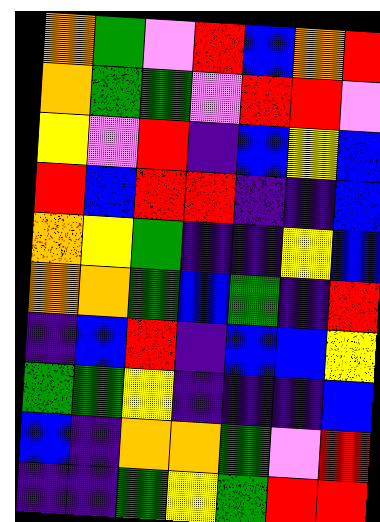[["orange", "green", "violet", "red", "blue", "orange", "red"], ["orange", "green", "green", "violet", "red", "red", "violet"], ["yellow", "violet", "red", "indigo", "blue", "yellow", "blue"], ["red", "blue", "red", "red", "indigo", "indigo", "blue"], ["orange", "yellow", "green", "indigo", "indigo", "yellow", "blue"], ["orange", "orange", "green", "blue", "green", "indigo", "red"], ["indigo", "blue", "red", "indigo", "blue", "blue", "yellow"], ["green", "green", "yellow", "indigo", "indigo", "indigo", "blue"], ["blue", "indigo", "orange", "orange", "green", "violet", "red"], ["indigo", "indigo", "green", "yellow", "green", "red", "red"]]